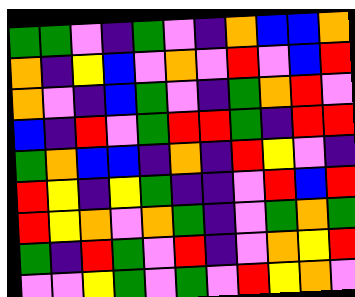[["green", "green", "violet", "indigo", "green", "violet", "indigo", "orange", "blue", "blue", "orange"], ["orange", "indigo", "yellow", "blue", "violet", "orange", "violet", "red", "violet", "blue", "red"], ["orange", "violet", "indigo", "blue", "green", "violet", "indigo", "green", "orange", "red", "violet"], ["blue", "indigo", "red", "violet", "green", "red", "red", "green", "indigo", "red", "red"], ["green", "orange", "blue", "blue", "indigo", "orange", "indigo", "red", "yellow", "violet", "indigo"], ["red", "yellow", "indigo", "yellow", "green", "indigo", "indigo", "violet", "red", "blue", "red"], ["red", "yellow", "orange", "violet", "orange", "green", "indigo", "violet", "green", "orange", "green"], ["green", "indigo", "red", "green", "violet", "red", "indigo", "violet", "orange", "yellow", "red"], ["violet", "violet", "yellow", "green", "violet", "green", "violet", "red", "yellow", "orange", "violet"]]